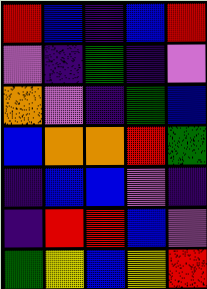[["red", "blue", "indigo", "blue", "red"], ["violet", "indigo", "green", "indigo", "violet"], ["orange", "violet", "indigo", "green", "blue"], ["blue", "orange", "orange", "red", "green"], ["indigo", "blue", "blue", "violet", "indigo"], ["indigo", "red", "red", "blue", "violet"], ["green", "yellow", "blue", "yellow", "red"]]